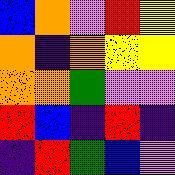[["blue", "orange", "violet", "red", "yellow"], ["orange", "indigo", "orange", "yellow", "yellow"], ["orange", "orange", "green", "violet", "violet"], ["red", "blue", "indigo", "red", "indigo"], ["indigo", "red", "green", "blue", "violet"]]